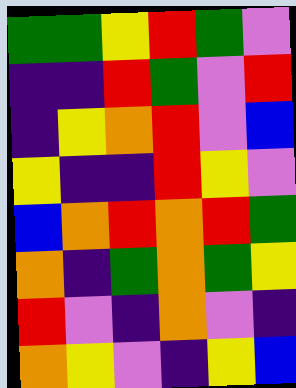[["green", "green", "yellow", "red", "green", "violet"], ["indigo", "indigo", "red", "green", "violet", "red"], ["indigo", "yellow", "orange", "red", "violet", "blue"], ["yellow", "indigo", "indigo", "red", "yellow", "violet"], ["blue", "orange", "red", "orange", "red", "green"], ["orange", "indigo", "green", "orange", "green", "yellow"], ["red", "violet", "indigo", "orange", "violet", "indigo"], ["orange", "yellow", "violet", "indigo", "yellow", "blue"]]